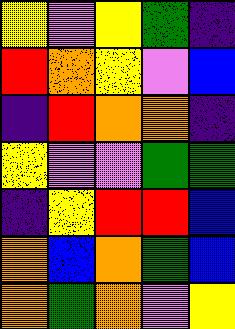[["yellow", "violet", "yellow", "green", "indigo"], ["red", "orange", "yellow", "violet", "blue"], ["indigo", "red", "orange", "orange", "indigo"], ["yellow", "violet", "violet", "green", "green"], ["indigo", "yellow", "red", "red", "blue"], ["orange", "blue", "orange", "green", "blue"], ["orange", "green", "orange", "violet", "yellow"]]